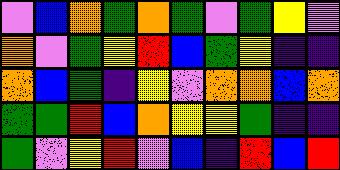[["violet", "blue", "orange", "green", "orange", "green", "violet", "green", "yellow", "violet"], ["orange", "violet", "green", "yellow", "red", "blue", "green", "yellow", "indigo", "indigo"], ["orange", "blue", "green", "indigo", "yellow", "violet", "orange", "orange", "blue", "orange"], ["green", "green", "red", "blue", "orange", "yellow", "yellow", "green", "indigo", "indigo"], ["green", "violet", "yellow", "red", "violet", "blue", "indigo", "red", "blue", "red"]]